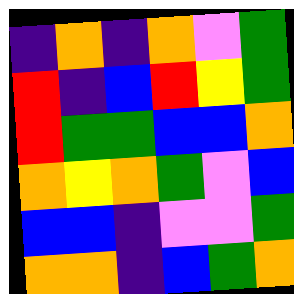[["indigo", "orange", "indigo", "orange", "violet", "green"], ["red", "indigo", "blue", "red", "yellow", "green"], ["red", "green", "green", "blue", "blue", "orange"], ["orange", "yellow", "orange", "green", "violet", "blue"], ["blue", "blue", "indigo", "violet", "violet", "green"], ["orange", "orange", "indigo", "blue", "green", "orange"]]